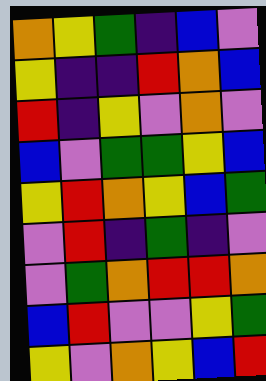[["orange", "yellow", "green", "indigo", "blue", "violet"], ["yellow", "indigo", "indigo", "red", "orange", "blue"], ["red", "indigo", "yellow", "violet", "orange", "violet"], ["blue", "violet", "green", "green", "yellow", "blue"], ["yellow", "red", "orange", "yellow", "blue", "green"], ["violet", "red", "indigo", "green", "indigo", "violet"], ["violet", "green", "orange", "red", "red", "orange"], ["blue", "red", "violet", "violet", "yellow", "green"], ["yellow", "violet", "orange", "yellow", "blue", "red"]]